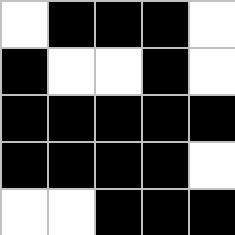[["white", "black", "black", "black", "white"], ["black", "white", "white", "black", "white"], ["black", "black", "black", "black", "black"], ["black", "black", "black", "black", "white"], ["white", "white", "black", "black", "black"]]